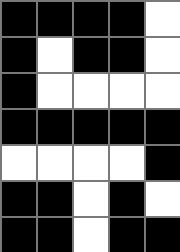[["black", "black", "black", "black", "white"], ["black", "white", "black", "black", "white"], ["black", "white", "white", "white", "white"], ["black", "black", "black", "black", "black"], ["white", "white", "white", "white", "black"], ["black", "black", "white", "black", "white"], ["black", "black", "white", "black", "black"]]